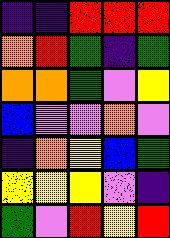[["indigo", "indigo", "red", "red", "red"], ["orange", "red", "green", "indigo", "green"], ["orange", "orange", "green", "violet", "yellow"], ["blue", "violet", "violet", "orange", "violet"], ["indigo", "orange", "yellow", "blue", "green"], ["yellow", "yellow", "yellow", "violet", "indigo"], ["green", "violet", "red", "yellow", "red"]]